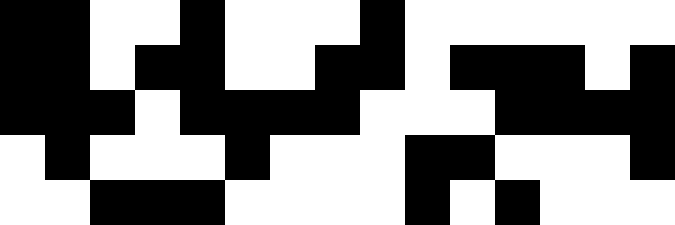[["black", "black", "white", "white", "black", "white", "white", "white", "black", "white", "white", "white", "white", "white", "white"], ["black", "black", "white", "black", "black", "white", "white", "black", "black", "white", "black", "black", "black", "white", "black"], ["black", "black", "black", "white", "black", "black", "black", "black", "white", "white", "white", "black", "black", "black", "black"], ["white", "black", "white", "white", "white", "black", "white", "white", "white", "black", "black", "white", "white", "white", "black"], ["white", "white", "black", "black", "black", "white", "white", "white", "white", "black", "white", "black", "white", "white", "white"]]